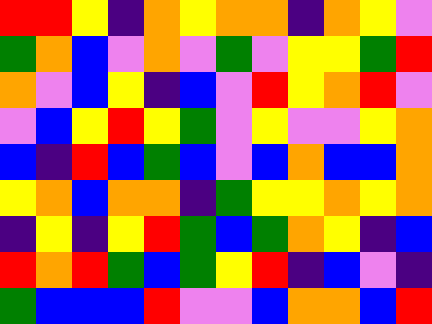[["red", "red", "yellow", "indigo", "orange", "yellow", "orange", "orange", "indigo", "orange", "yellow", "violet"], ["green", "orange", "blue", "violet", "orange", "violet", "green", "violet", "yellow", "yellow", "green", "red"], ["orange", "violet", "blue", "yellow", "indigo", "blue", "violet", "red", "yellow", "orange", "red", "violet"], ["violet", "blue", "yellow", "red", "yellow", "green", "violet", "yellow", "violet", "violet", "yellow", "orange"], ["blue", "indigo", "red", "blue", "green", "blue", "violet", "blue", "orange", "blue", "blue", "orange"], ["yellow", "orange", "blue", "orange", "orange", "indigo", "green", "yellow", "yellow", "orange", "yellow", "orange"], ["indigo", "yellow", "indigo", "yellow", "red", "green", "blue", "green", "orange", "yellow", "indigo", "blue"], ["red", "orange", "red", "green", "blue", "green", "yellow", "red", "indigo", "blue", "violet", "indigo"], ["green", "blue", "blue", "blue", "red", "violet", "violet", "blue", "orange", "orange", "blue", "red"]]